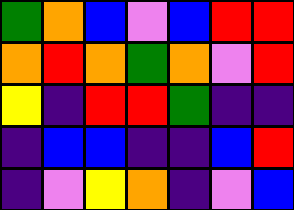[["green", "orange", "blue", "violet", "blue", "red", "red"], ["orange", "red", "orange", "green", "orange", "violet", "red"], ["yellow", "indigo", "red", "red", "green", "indigo", "indigo"], ["indigo", "blue", "blue", "indigo", "indigo", "blue", "red"], ["indigo", "violet", "yellow", "orange", "indigo", "violet", "blue"]]